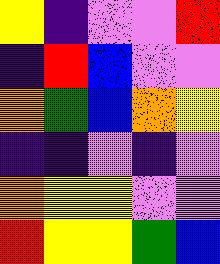[["yellow", "indigo", "violet", "violet", "red"], ["indigo", "red", "blue", "violet", "violet"], ["orange", "green", "blue", "orange", "yellow"], ["indigo", "indigo", "violet", "indigo", "violet"], ["orange", "yellow", "yellow", "violet", "violet"], ["red", "yellow", "yellow", "green", "blue"]]